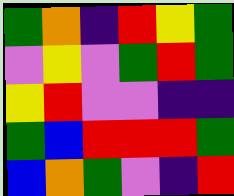[["green", "orange", "indigo", "red", "yellow", "green"], ["violet", "yellow", "violet", "green", "red", "green"], ["yellow", "red", "violet", "violet", "indigo", "indigo"], ["green", "blue", "red", "red", "red", "green"], ["blue", "orange", "green", "violet", "indigo", "red"]]